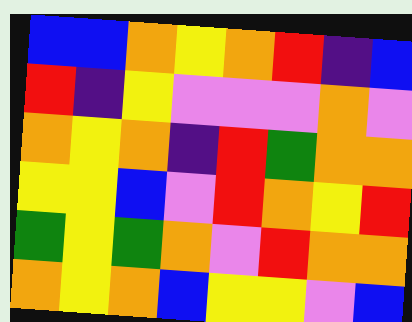[["blue", "blue", "orange", "yellow", "orange", "red", "indigo", "blue"], ["red", "indigo", "yellow", "violet", "violet", "violet", "orange", "violet"], ["orange", "yellow", "orange", "indigo", "red", "green", "orange", "orange"], ["yellow", "yellow", "blue", "violet", "red", "orange", "yellow", "red"], ["green", "yellow", "green", "orange", "violet", "red", "orange", "orange"], ["orange", "yellow", "orange", "blue", "yellow", "yellow", "violet", "blue"]]